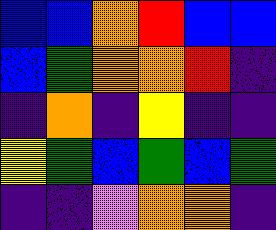[["blue", "blue", "orange", "red", "blue", "blue"], ["blue", "green", "orange", "orange", "red", "indigo"], ["indigo", "orange", "indigo", "yellow", "indigo", "indigo"], ["yellow", "green", "blue", "green", "blue", "green"], ["indigo", "indigo", "violet", "orange", "orange", "indigo"]]